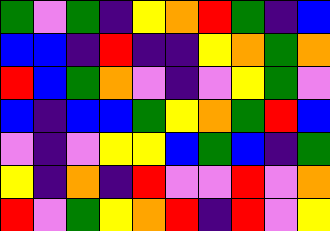[["green", "violet", "green", "indigo", "yellow", "orange", "red", "green", "indigo", "blue"], ["blue", "blue", "indigo", "red", "indigo", "indigo", "yellow", "orange", "green", "orange"], ["red", "blue", "green", "orange", "violet", "indigo", "violet", "yellow", "green", "violet"], ["blue", "indigo", "blue", "blue", "green", "yellow", "orange", "green", "red", "blue"], ["violet", "indigo", "violet", "yellow", "yellow", "blue", "green", "blue", "indigo", "green"], ["yellow", "indigo", "orange", "indigo", "red", "violet", "violet", "red", "violet", "orange"], ["red", "violet", "green", "yellow", "orange", "red", "indigo", "red", "violet", "yellow"]]